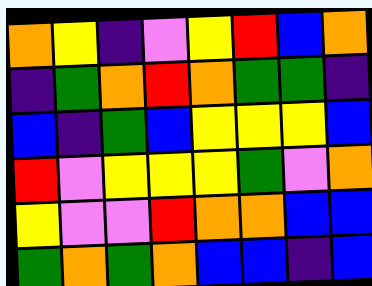[["orange", "yellow", "indigo", "violet", "yellow", "red", "blue", "orange"], ["indigo", "green", "orange", "red", "orange", "green", "green", "indigo"], ["blue", "indigo", "green", "blue", "yellow", "yellow", "yellow", "blue"], ["red", "violet", "yellow", "yellow", "yellow", "green", "violet", "orange"], ["yellow", "violet", "violet", "red", "orange", "orange", "blue", "blue"], ["green", "orange", "green", "orange", "blue", "blue", "indigo", "blue"]]